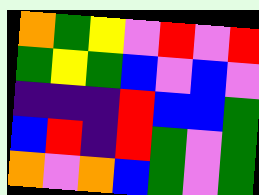[["orange", "green", "yellow", "violet", "red", "violet", "red"], ["green", "yellow", "green", "blue", "violet", "blue", "violet"], ["indigo", "indigo", "indigo", "red", "blue", "blue", "green"], ["blue", "red", "indigo", "red", "green", "violet", "green"], ["orange", "violet", "orange", "blue", "green", "violet", "green"]]